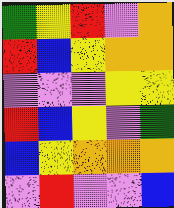[["green", "yellow", "red", "violet", "orange"], ["red", "blue", "yellow", "orange", "orange"], ["violet", "violet", "violet", "yellow", "yellow"], ["red", "blue", "yellow", "violet", "green"], ["blue", "yellow", "orange", "orange", "orange"], ["violet", "red", "violet", "violet", "blue"]]